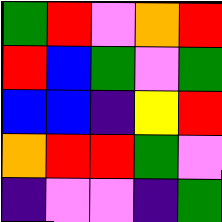[["green", "red", "violet", "orange", "red"], ["red", "blue", "green", "violet", "green"], ["blue", "blue", "indigo", "yellow", "red"], ["orange", "red", "red", "green", "violet"], ["indigo", "violet", "violet", "indigo", "green"]]